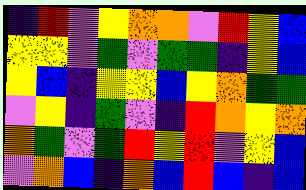[["indigo", "red", "violet", "yellow", "orange", "orange", "violet", "red", "yellow", "blue"], ["yellow", "yellow", "violet", "green", "violet", "green", "green", "indigo", "yellow", "blue"], ["yellow", "blue", "indigo", "yellow", "yellow", "blue", "yellow", "orange", "green", "green"], ["violet", "yellow", "indigo", "green", "violet", "indigo", "red", "orange", "yellow", "orange"], ["orange", "green", "violet", "green", "red", "yellow", "red", "violet", "yellow", "blue"], ["violet", "orange", "blue", "indigo", "orange", "blue", "red", "blue", "indigo", "blue"]]